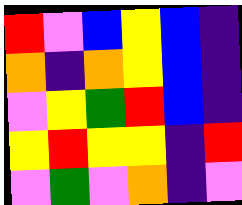[["red", "violet", "blue", "yellow", "blue", "indigo"], ["orange", "indigo", "orange", "yellow", "blue", "indigo"], ["violet", "yellow", "green", "red", "blue", "indigo"], ["yellow", "red", "yellow", "yellow", "indigo", "red"], ["violet", "green", "violet", "orange", "indigo", "violet"]]